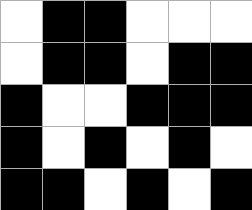[["white", "black", "black", "white", "white", "white"], ["white", "black", "black", "white", "black", "black"], ["black", "white", "white", "black", "black", "black"], ["black", "white", "black", "white", "black", "white"], ["black", "black", "white", "black", "white", "black"]]